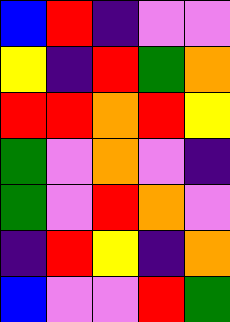[["blue", "red", "indigo", "violet", "violet"], ["yellow", "indigo", "red", "green", "orange"], ["red", "red", "orange", "red", "yellow"], ["green", "violet", "orange", "violet", "indigo"], ["green", "violet", "red", "orange", "violet"], ["indigo", "red", "yellow", "indigo", "orange"], ["blue", "violet", "violet", "red", "green"]]